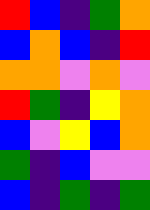[["red", "blue", "indigo", "green", "orange"], ["blue", "orange", "blue", "indigo", "red"], ["orange", "orange", "violet", "orange", "violet"], ["red", "green", "indigo", "yellow", "orange"], ["blue", "violet", "yellow", "blue", "orange"], ["green", "indigo", "blue", "violet", "violet"], ["blue", "indigo", "green", "indigo", "green"]]